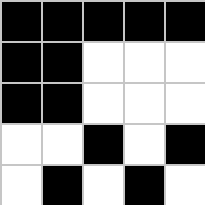[["black", "black", "black", "black", "black"], ["black", "black", "white", "white", "white"], ["black", "black", "white", "white", "white"], ["white", "white", "black", "white", "black"], ["white", "black", "white", "black", "white"]]